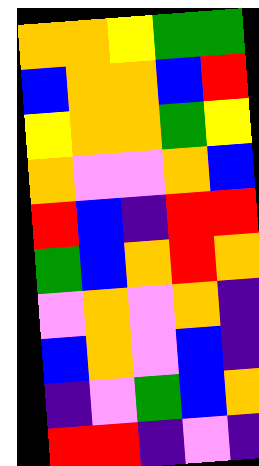[["orange", "orange", "yellow", "green", "green"], ["blue", "orange", "orange", "blue", "red"], ["yellow", "orange", "orange", "green", "yellow"], ["orange", "violet", "violet", "orange", "blue"], ["red", "blue", "indigo", "red", "red"], ["green", "blue", "orange", "red", "orange"], ["violet", "orange", "violet", "orange", "indigo"], ["blue", "orange", "violet", "blue", "indigo"], ["indigo", "violet", "green", "blue", "orange"], ["red", "red", "indigo", "violet", "indigo"]]